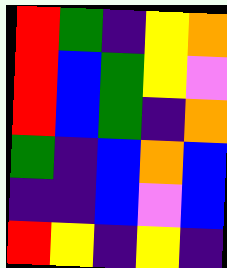[["red", "green", "indigo", "yellow", "orange"], ["red", "blue", "green", "yellow", "violet"], ["red", "blue", "green", "indigo", "orange"], ["green", "indigo", "blue", "orange", "blue"], ["indigo", "indigo", "blue", "violet", "blue"], ["red", "yellow", "indigo", "yellow", "indigo"]]